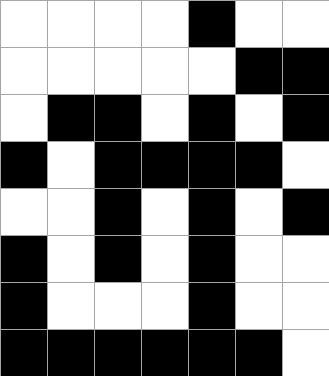[["white", "white", "white", "white", "black", "white", "white"], ["white", "white", "white", "white", "white", "black", "black"], ["white", "black", "black", "white", "black", "white", "black"], ["black", "white", "black", "black", "black", "black", "white"], ["white", "white", "black", "white", "black", "white", "black"], ["black", "white", "black", "white", "black", "white", "white"], ["black", "white", "white", "white", "black", "white", "white"], ["black", "black", "black", "black", "black", "black", "white"]]